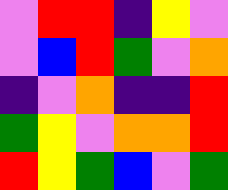[["violet", "red", "red", "indigo", "yellow", "violet"], ["violet", "blue", "red", "green", "violet", "orange"], ["indigo", "violet", "orange", "indigo", "indigo", "red"], ["green", "yellow", "violet", "orange", "orange", "red"], ["red", "yellow", "green", "blue", "violet", "green"]]